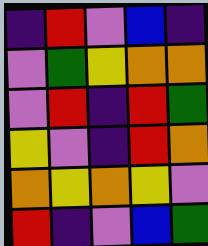[["indigo", "red", "violet", "blue", "indigo"], ["violet", "green", "yellow", "orange", "orange"], ["violet", "red", "indigo", "red", "green"], ["yellow", "violet", "indigo", "red", "orange"], ["orange", "yellow", "orange", "yellow", "violet"], ["red", "indigo", "violet", "blue", "green"]]